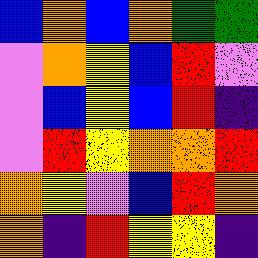[["blue", "orange", "blue", "orange", "green", "green"], ["violet", "orange", "yellow", "blue", "red", "violet"], ["violet", "blue", "yellow", "blue", "red", "indigo"], ["violet", "red", "yellow", "orange", "orange", "red"], ["orange", "yellow", "violet", "blue", "red", "orange"], ["orange", "indigo", "red", "yellow", "yellow", "indigo"]]